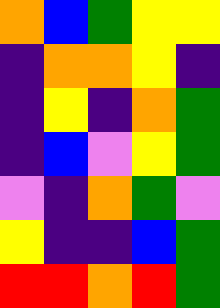[["orange", "blue", "green", "yellow", "yellow"], ["indigo", "orange", "orange", "yellow", "indigo"], ["indigo", "yellow", "indigo", "orange", "green"], ["indigo", "blue", "violet", "yellow", "green"], ["violet", "indigo", "orange", "green", "violet"], ["yellow", "indigo", "indigo", "blue", "green"], ["red", "red", "orange", "red", "green"]]